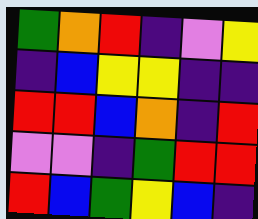[["green", "orange", "red", "indigo", "violet", "yellow"], ["indigo", "blue", "yellow", "yellow", "indigo", "indigo"], ["red", "red", "blue", "orange", "indigo", "red"], ["violet", "violet", "indigo", "green", "red", "red"], ["red", "blue", "green", "yellow", "blue", "indigo"]]